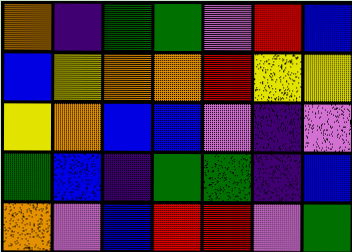[["orange", "indigo", "green", "green", "violet", "red", "blue"], ["blue", "yellow", "orange", "orange", "red", "yellow", "yellow"], ["yellow", "orange", "blue", "blue", "violet", "indigo", "violet"], ["green", "blue", "indigo", "green", "green", "indigo", "blue"], ["orange", "violet", "blue", "red", "red", "violet", "green"]]